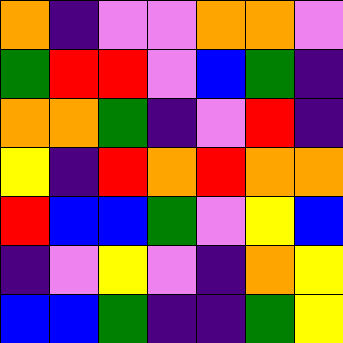[["orange", "indigo", "violet", "violet", "orange", "orange", "violet"], ["green", "red", "red", "violet", "blue", "green", "indigo"], ["orange", "orange", "green", "indigo", "violet", "red", "indigo"], ["yellow", "indigo", "red", "orange", "red", "orange", "orange"], ["red", "blue", "blue", "green", "violet", "yellow", "blue"], ["indigo", "violet", "yellow", "violet", "indigo", "orange", "yellow"], ["blue", "blue", "green", "indigo", "indigo", "green", "yellow"]]